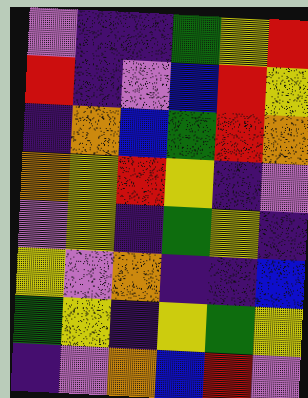[["violet", "indigo", "indigo", "green", "yellow", "red"], ["red", "indigo", "violet", "blue", "red", "yellow"], ["indigo", "orange", "blue", "green", "red", "orange"], ["orange", "yellow", "red", "yellow", "indigo", "violet"], ["violet", "yellow", "indigo", "green", "yellow", "indigo"], ["yellow", "violet", "orange", "indigo", "indigo", "blue"], ["green", "yellow", "indigo", "yellow", "green", "yellow"], ["indigo", "violet", "orange", "blue", "red", "violet"]]